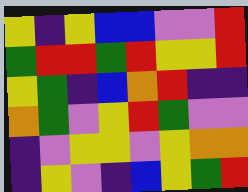[["yellow", "indigo", "yellow", "blue", "blue", "violet", "violet", "red"], ["green", "red", "red", "green", "red", "yellow", "yellow", "red"], ["yellow", "green", "indigo", "blue", "orange", "red", "indigo", "indigo"], ["orange", "green", "violet", "yellow", "red", "green", "violet", "violet"], ["indigo", "violet", "yellow", "yellow", "violet", "yellow", "orange", "orange"], ["indigo", "yellow", "violet", "indigo", "blue", "yellow", "green", "red"]]